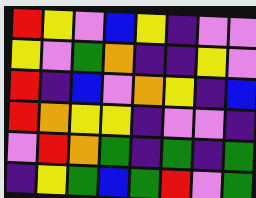[["red", "yellow", "violet", "blue", "yellow", "indigo", "violet", "violet"], ["yellow", "violet", "green", "orange", "indigo", "indigo", "yellow", "violet"], ["red", "indigo", "blue", "violet", "orange", "yellow", "indigo", "blue"], ["red", "orange", "yellow", "yellow", "indigo", "violet", "violet", "indigo"], ["violet", "red", "orange", "green", "indigo", "green", "indigo", "green"], ["indigo", "yellow", "green", "blue", "green", "red", "violet", "green"]]